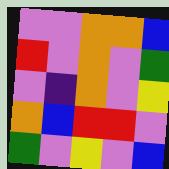[["violet", "violet", "orange", "orange", "blue"], ["red", "violet", "orange", "violet", "green"], ["violet", "indigo", "orange", "violet", "yellow"], ["orange", "blue", "red", "red", "violet"], ["green", "violet", "yellow", "violet", "blue"]]